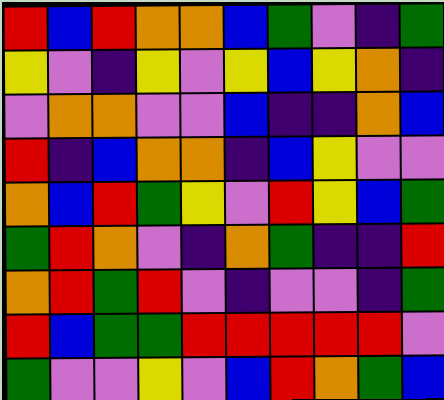[["red", "blue", "red", "orange", "orange", "blue", "green", "violet", "indigo", "green"], ["yellow", "violet", "indigo", "yellow", "violet", "yellow", "blue", "yellow", "orange", "indigo"], ["violet", "orange", "orange", "violet", "violet", "blue", "indigo", "indigo", "orange", "blue"], ["red", "indigo", "blue", "orange", "orange", "indigo", "blue", "yellow", "violet", "violet"], ["orange", "blue", "red", "green", "yellow", "violet", "red", "yellow", "blue", "green"], ["green", "red", "orange", "violet", "indigo", "orange", "green", "indigo", "indigo", "red"], ["orange", "red", "green", "red", "violet", "indigo", "violet", "violet", "indigo", "green"], ["red", "blue", "green", "green", "red", "red", "red", "red", "red", "violet"], ["green", "violet", "violet", "yellow", "violet", "blue", "red", "orange", "green", "blue"]]